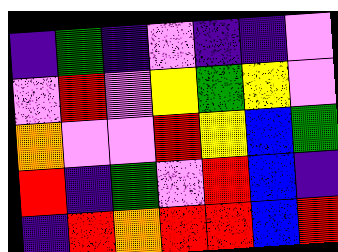[["indigo", "green", "indigo", "violet", "indigo", "indigo", "violet"], ["violet", "red", "violet", "yellow", "green", "yellow", "violet"], ["orange", "violet", "violet", "red", "yellow", "blue", "green"], ["red", "indigo", "green", "violet", "red", "blue", "indigo"], ["indigo", "red", "orange", "red", "red", "blue", "red"]]